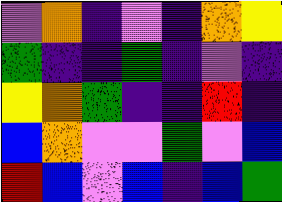[["violet", "orange", "indigo", "violet", "indigo", "orange", "yellow"], ["green", "indigo", "indigo", "green", "indigo", "violet", "indigo"], ["yellow", "orange", "green", "indigo", "indigo", "red", "indigo"], ["blue", "orange", "violet", "violet", "green", "violet", "blue"], ["red", "blue", "violet", "blue", "indigo", "blue", "green"]]